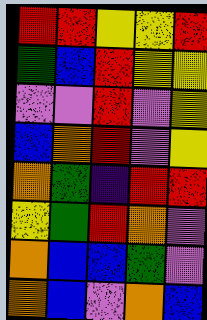[["red", "red", "yellow", "yellow", "red"], ["green", "blue", "red", "yellow", "yellow"], ["violet", "violet", "red", "violet", "yellow"], ["blue", "orange", "red", "violet", "yellow"], ["orange", "green", "indigo", "red", "red"], ["yellow", "green", "red", "orange", "violet"], ["orange", "blue", "blue", "green", "violet"], ["orange", "blue", "violet", "orange", "blue"]]